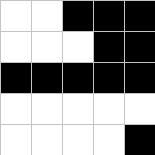[["white", "white", "black", "black", "black"], ["white", "white", "white", "black", "black"], ["black", "black", "black", "black", "black"], ["white", "white", "white", "white", "white"], ["white", "white", "white", "white", "black"]]